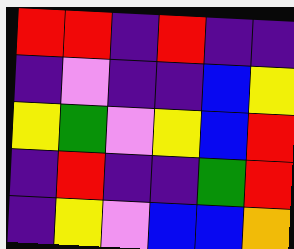[["red", "red", "indigo", "red", "indigo", "indigo"], ["indigo", "violet", "indigo", "indigo", "blue", "yellow"], ["yellow", "green", "violet", "yellow", "blue", "red"], ["indigo", "red", "indigo", "indigo", "green", "red"], ["indigo", "yellow", "violet", "blue", "blue", "orange"]]